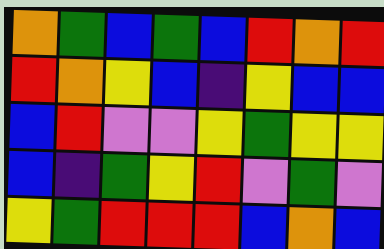[["orange", "green", "blue", "green", "blue", "red", "orange", "red"], ["red", "orange", "yellow", "blue", "indigo", "yellow", "blue", "blue"], ["blue", "red", "violet", "violet", "yellow", "green", "yellow", "yellow"], ["blue", "indigo", "green", "yellow", "red", "violet", "green", "violet"], ["yellow", "green", "red", "red", "red", "blue", "orange", "blue"]]